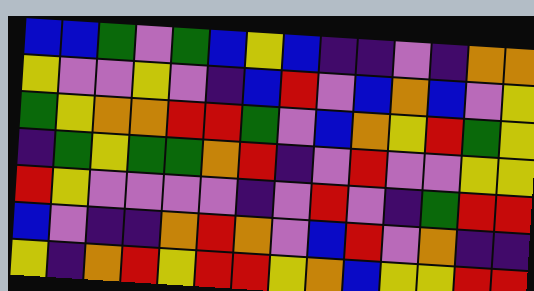[["blue", "blue", "green", "violet", "green", "blue", "yellow", "blue", "indigo", "indigo", "violet", "indigo", "orange", "orange"], ["yellow", "violet", "violet", "yellow", "violet", "indigo", "blue", "red", "violet", "blue", "orange", "blue", "violet", "yellow"], ["green", "yellow", "orange", "orange", "red", "red", "green", "violet", "blue", "orange", "yellow", "red", "green", "yellow"], ["indigo", "green", "yellow", "green", "green", "orange", "red", "indigo", "violet", "red", "violet", "violet", "yellow", "yellow"], ["red", "yellow", "violet", "violet", "violet", "violet", "indigo", "violet", "red", "violet", "indigo", "green", "red", "red"], ["blue", "violet", "indigo", "indigo", "orange", "red", "orange", "violet", "blue", "red", "violet", "orange", "indigo", "indigo"], ["yellow", "indigo", "orange", "red", "yellow", "red", "red", "yellow", "orange", "blue", "yellow", "yellow", "red", "red"]]